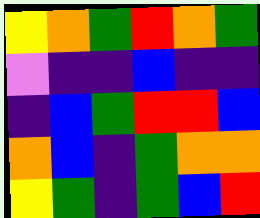[["yellow", "orange", "green", "red", "orange", "green"], ["violet", "indigo", "indigo", "blue", "indigo", "indigo"], ["indigo", "blue", "green", "red", "red", "blue"], ["orange", "blue", "indigo", "green", "orange", "orange"], ["yellow", "green", "indigo", "green", "blue", "red"]]